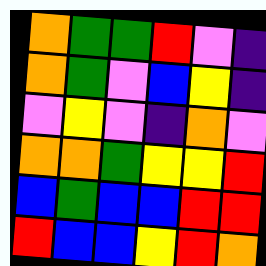[["orange", "green", "green", "red", "violet", "indigo"], ["orange", "green", "violet", "blue", "yellow", "indigo"], ["violet", "yellow", "violet", "indigo", "orange", "violet"], ["orange", "orange", "green", "yellow", "yellow", "red"], ["blue", "green", "blue", "blue", "red", "red"], ["red", "blue", "blue", "yellow", "red", "orange"]]